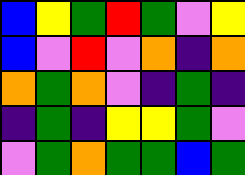[["blue", "yellow", "green", "red", "green", "violet", "yellow"], ["blue", "violet", "red", "violet", "orange", "indigo", "orange"], ["orange", "green", "orange", "violet", "indigo", "green", "indigo"], ["indigo", "green", "indigo", "yellow", "yellow", "green", "violet"], ["violet", "green", "orange", "green", "green", "blue", "green"]]